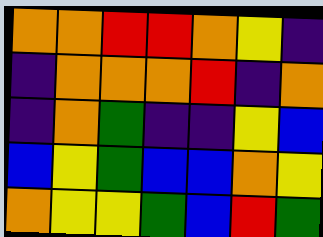[["orange", "orange", "red", "red", "orange", "yellow", "indigo"], ["indigo", "orange", "orange", "orange", "red", "indigo", "orange"], ["indigo", "orange", "green", "indigo", "indigo", "yellow", "blue"], ["blue", "yellow", "green", "blue", "blue", "orange", "yellow"], ["orange", "yellow", "yellow", "green", "blue", "red", "green"]]